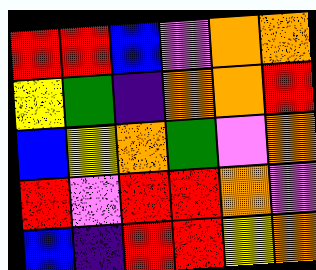[["red", "red", "blue", "violet", "orange", "orange"], ["yellow", "green", "indigo", "orange", "orange", "red"], ["blue", "yellow", "orange", "green", "violet", "orange"], ["red", "violet", "red", "red", "orange", "violet"], ["blue", "indigo", "red", "red", "yellow", "orange"]]